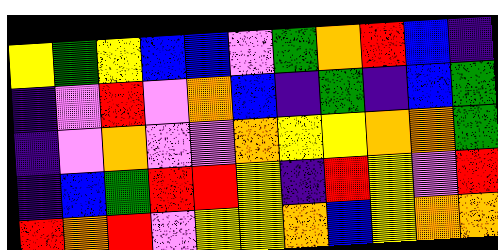[["yellow", "green", "yellow", "blue", "blue", "violet", "green", "orange", "red", "blue", "indigo"], ["indigo", "violet", "red", "violet", "orange", "blue", "indigo", "green", "indigo", "blue", "green"], ["indigo", "violet", "orange", "violet", "violet", "orange", "yellow", "yellow", "orange", "orange", "green"], ["indigo", "blue", "green", "red", "red", "yellow", "indigo", "red", "yellow", "violet", "red"], ["red", "orange", "red", "violet", "yellow", "yellow", "orange", "blue", "yellow", "orange", "orange"]]